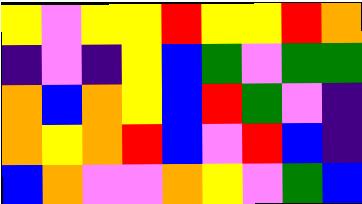[["yellow", "violet", "yellow", "yellow", "red", "yellow", "yellow", "red", "orange"], ["indigo", "violet", "indigo", "yellow", "blue", "green", "violet", "green", "green"], ["orange", "blue", "orange", "yellow", "blue", "red", "green", "violet", "indigo"], ["orange", "yellow", "orange", "red", "blue", "violet", "red", "blue", "indigo"], ["blue", "orange", "violet", "violet", "orange", "yellow", "violet", "green", "blue"]]